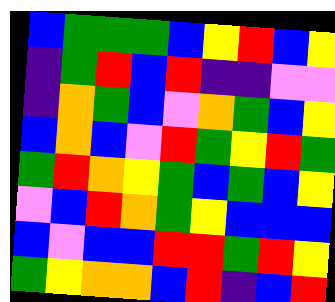[["blue", "green", "green", "green", "blue", "yellow", "red", "blue", "yellow"], ["indigo", "green", "red", "blue", "red", "indigo", "indigo", "violet", "violet"], ["indigo", "orange", "green", "blue", "violet", "orange", "green", "blue", "yellow"], ["blue", "orange", "blue", "violet", "red", "green", "yellow", "red", "green"], ["green", "red", "orange", "yellow", "green", "blue", "green", "blue", "yellow"], ["violet", "blue", "red", "orange", "green", "yellow", "blue", "blue", "blue"], ["blue", "violet", "blue", "blue", "red", "red", "green", "red", "yellow"], ["green", "yellow", "orange", "orange", "blue", "red", "indigo", "blue", "red"]]